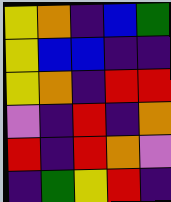[["yellow", "orange", "indigo", "blue", "green"], ["yellow", "blue", "blue", "indigo", "indigo"], ["yellow", "orange", "indigo", "red", "red"], ["violet", "indigo", "red", "indigo", "orange"], ["red", "indigo", "red", "orange", "violet"], ["indigo", "green", "yellow", "red", "indigo"]]